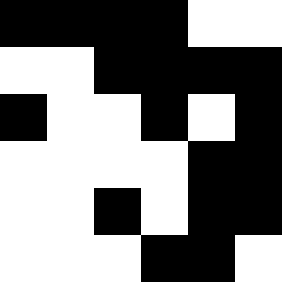[["black", "black", "black", "black", "white", "white"], ["white", "white", "black", "black", "black", "black"], ["black", "white", "white", "black", "white", "black"], ["white", "white", "white", "white", "black", "black"], ["white", "white", "black", "white", "black", "black"], ["white", "white", "white", "black", "black", "white"]]